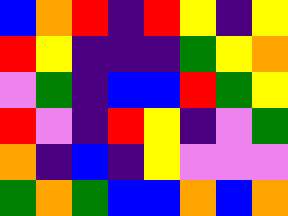[["blue", "orange", "red", "indigo", "red", "yellow", "indigo", "yellow"], ["red", "yellow", "indigo", "indigo", "indigo", "green", "yellow", "orange"], ["violet", "green", "indigo", "blue", "blue", "red", "green", "yellow"], ["red", "violet", "indigo", "red", "yellow", "indigo", "violet", "green"], ["orange", "indigo", "blue", "indigo", "yellow", "violet", "violet", "violet"], ["green", "orange", "green", "blue", "blue", "orange", "blue", "orange"]]